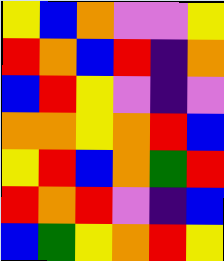[["yellow", "blue", "orange", "violet", "violet", "yellow"], ["red", "orange", "blue", "red", "indigo", "orange"], ["blue", "red", "yellow", "violet", "indigo", "violet"], ["orange", "orange", "yellow", "orange", "red", "blue"], ["yellow", "red", "blue", "orange", "green", "red"], ["red", "orange", "red", "violet", "indigo", "blue"], ["blue", "green", "yellow", "orange", "red", "yellow"]]